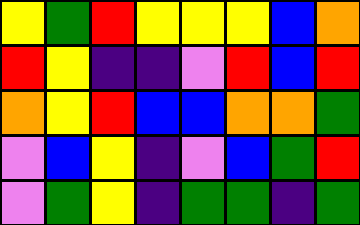[["yellow", "green", "red", "yellow", "yellow", "yellow", "blue", "orange"], ["red", "yellow", "indigo", "indigo", "violet", "red", "blue", "red"], ["orange", "yellow", "red", "blue", "blue", "orange", "orange", "green"], ["violet", "blue", "yellow", "indigo", "violet", "blue", "green", "red"], ["violet", "green", "yellow", "indigo", "green", "green", "indigo", "green"]]